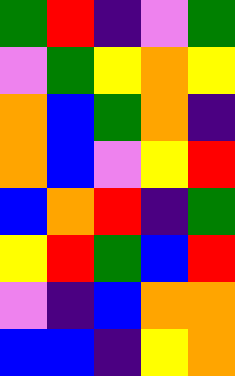[["green", "red", "indigo", "violet", "green"], ["violet", "green", "yellow", "orange", "yellow"], ["orange", "blue", "green", "orange", "indigo"], ["orange", "blue", "violet", "yellow", "red"], ["blue", "orange", "red", "indigo", "green"], ["yellow", "red", "green", "blue", "red"], ["violet", "indigo", "blue", "orange", "orange"], ["blue", "blue", "indigo", "yellow", "orange"]]